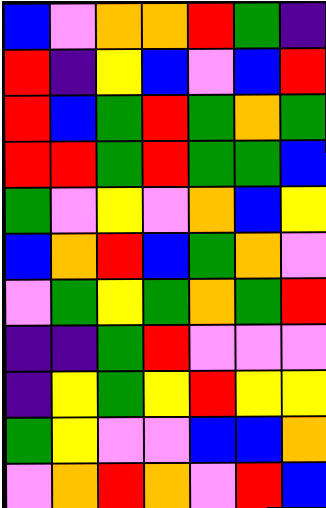[["blue", "violet", "orange", "orange", "red", "green", "indigo"], ["red", "indigo", "yellow", "blue", "violet", "blue", "red"], ["red", "blue", "green", "red", "green", "orange", "green"], ["red", "red", "green", "red", "green", "green", "blue"], ["green", "violet", "yellow", "violet", "orange", "blue", "yellow"], ["blue", "orange", "red", "blue", "green", "orange", "violet"], ["violet", "green", "yellow", "green", "orange", "green", "red"], ["indigo", "indigo", "green", "red", "violet", "violet", "violet"], ["indigo", "yellow", "green", "yellow", "red", "yellow", "yellow"], ["green", "yellow", "violet", "violet", "blue", "blue", "orange"], ["violet", "orange", "red", "orange", "violet", "red", "blue"]]